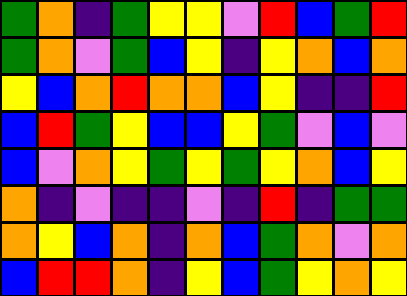[["green", "orange", "indigo", "green", "yellow", "yellow", "violet", "red", "blue", "green", "red"], ["green", "orange", "violet", "green", "blue", "yellow", "indigo", "yellow", "orange", "blue", "orange"], ["yellow", "blue", "orange", "red", "orange", "orange", "blue", "yellow", "indigo", "indigo", "red"], ["blue", "red", "green", "yellow", "blue", "blue", "yellow", "green", "violet", "blue", "violet"], ["blue", "violet", "orange", "yellow", "green", "yellow", "green", "yellow", "orange", "blue", "yellow"], ["orange", "indigo", "violet", "indigo", "indigo", "violet", "indigo", "red", "indigo", "green", "green"], ["orange", "yellow", "blue", "orange", "indigo", "orange", "blue", "green", "orange", "violet", "orange"], ["blue", "red", "red", "orange", "indigo", "yellow", "blue", "green", "yellow", "orange", "yellow"]]